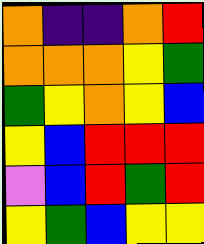[["orange", "indigo", "indigo", "orange", "red"], ["orange", "orange", "orange", "yellow", "green"], ["green", "yellow", "orange", "yellow", "blue"], ["yellow", "blue", "red", "red", "red"], ["violet", "blue", "red", "green", "red"], ["yellow", "green", "blue", "yellow", "yellow"]]